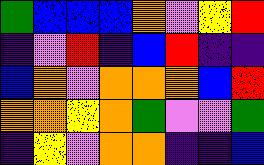[["green", "blue", "blue", "blue", "orange", "violet", "yellow", "red"], ["indigo", "violet", "red", "indigo", "blue", "red", "indigo", "indigo"], ["blue", "orange", "violet", "orange", "orange", "orange", "blue", "red"], ["orange", "orange", "yellow", "orange", "green", "violet", "violet", "green"], ["indigo", "yellow", "violet", "orange", "orange", "indigo", "indigo", "blue"]]